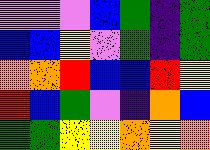[["violet", "violet", "violet", "blue", "green", "indigo", "green"], ["blue", "blue", "yellow", "violet", "green", "indigo", "green"], ["orange", "orange", "red", "blue", "blue", "red", "yellow"], ["red", "blue", "green", "violet", "indigo", "orange", "blue"], ["green", "green", "yellow", "yellow", "orange", "yellow", "orange"]]